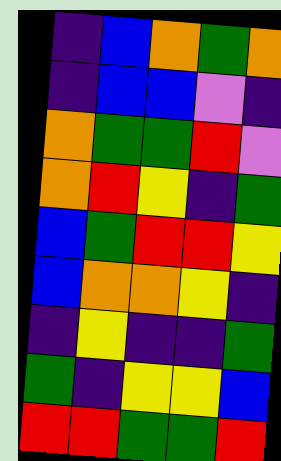[["indigo", "blue", "orange", "green", "orange"], ["indigo", "blue", "blue", "violet", "indigo"], ["orange", "green", "green", "red", "violet"], ["orange", "red", "yellow", "indigo", "green"], ["blue", "green", "red", "red", "yellow"], ["blue", "orange", "orange", "yellow", "indigo"], ["indigo", "yellow", "indigo", "indigo", "green"], ["green", "indigo", "yellow", "yellow", "blue"], ["red", "red", "green", "green", "red"]]